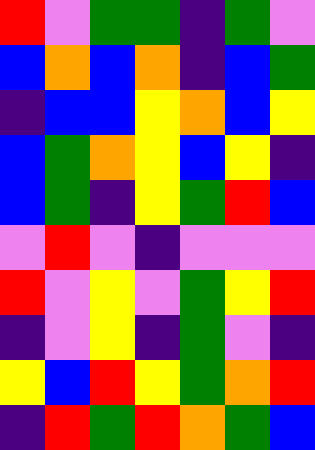[["red", "violet", "green", "green", "indigo", "green", "violet"], ["blue", "orange", "blue", "orange", "indigo", "blue", "green"], ["indigo", "blue", "blue", "yellow", "orange", "blue", "yellow"], ["blue", "green", "orange", "yellow", "blue", "yellow", "indigo"], ["blue", "green", "indigo", "yellow", "green", "red", "blue"], ["violet", "red", "violet", "indigo", "violet", "violet", "violet"], ["red", "violet", "yellow", "violet", "green", "yellow", "red"], ["indigo", "violet", "yellow", "indigo", "green", "violet", "indigo"], ["yellow", "blue", "red", "yellow", "green", "orange", "red"], ["indigo", "red", "green", "red", "orange", "green", "blue"]]